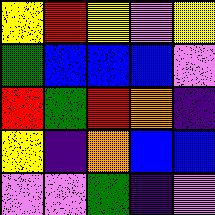[["yellow", "red", "yellow", "violet", "yellow"], ["green", "blue", "blue", "blue", "violet"], ["red", "green", "red", "orange", "indigo"], ["yellow", "indigo", "orange", "blue", "blue"], ["violet", "violet", "green", "indigo", "violet"]]